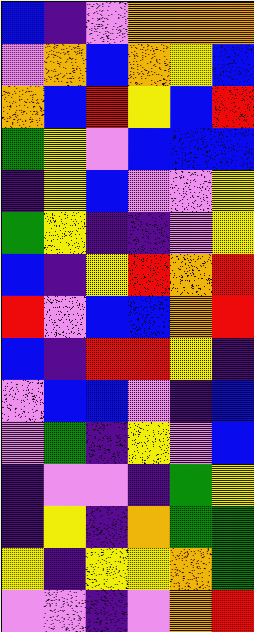[["blue", "indigo", "violet", "orange", "orange", "orange"], ["violet", "orange", "blue", "orange", "yellow", "blue"], ["orange", "blue", "red", "yellow", "blue", "red"], ["green", "yellow", "violet", "blue", "blue", "blue"], ["indigo", "yellow", "blue", "violet", "violet", "yellow"], ["green", "yellow", "indigo", "indigo", "violet", "yellow"], ["blue", "indigo", "yellow", "red", "orange", "red"], ["red", "violet", "blue", "blue", "orange", "red"], ["blue", "indigo", "red", "red", "yellow", "indigo"], ["violet", "blue", "blue", "violet", "indigo", "blue"], ["violet", "green", "indigo", "yellow", "violet", "blue"], ["indigo", "violet", "violet", "indigo", "green", "yellow"], ["indigo", "yellow", "indigo", "orange", "green", "green"], ["yellow", "indigo", "yellow", "yellow", "orange", "green"], ["violet", "violet", "indigo", "violet", "orange", "red"]]